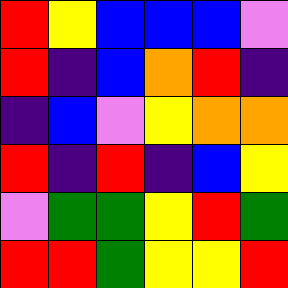[["red", "yellow", "blue", "blue", "blue", "violet"], ["red", "indigo", "blue", "orange", "red", "indigo"], ["indigo", "blue", "violet", "yellow", "orange", "orange"], ["red", "indigo", "red", "indigo", "blue", "yellow"], ["violet", "green", "green", "yellow", "red", "green"], ["red", "red", "green", "yellow", "yellow", "red"]]